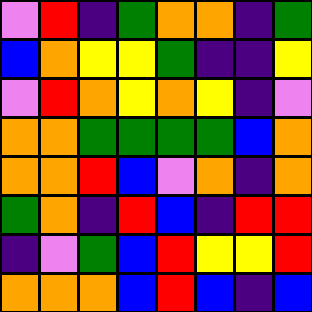[["violet", "red", "indigo", "green", "orange", "orange", "indigo", "green"], ["blue", "orange", "yellow", "yellow", "green", "indigo", "indigo", "yellow"], ["violet", "red", "orange", "yellow", "orange", "yellow", "indigo", "violet"], ["orange", "orange", "green", "green", "green", "green", "blue", "orange"], ["orange", "orange", "red", "blue", "violet", "orange", "indigo", "orange"], ["green", "orange", "indigo", "red", "blue", "indigo", "red", "red"], ["indigo", "violet", "green", "blue", "red", "yellow", "yellow", "red"], ["orange", "orange", "orange", "blue", "red", "blue", "indigo", "blue"]]